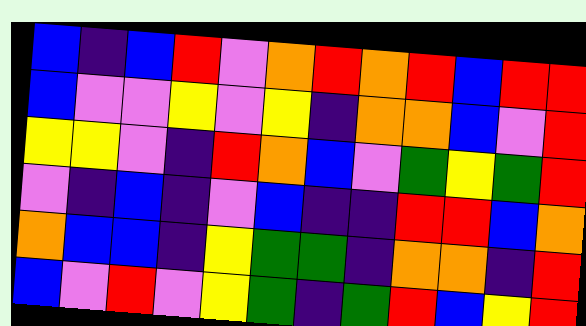[["blue", "indigo", "blue", "red", "violet", "orange", "red", "orange", "red", "blue", "red", "red"], ["blue", "violet", "violet", "yellow", "violet", "yellow", "indigo", "orange", "orange", "blue", "violet", "red"], ["yellow", "yellow", "violet", "indigo", "red", "orange", "blue", "violet", "green", "yellow", "green", "red"], ["violet", "indigo", "blue", "indigo", "violet", "blue", "indigo", "indigo", "red", "red", "blue", "orange"], ["orange", "blue", "blue", "indigo", "yellow", "green", "green", "indigo", "orange", "orange", "indigo", "red"], ["blue", "violet", "red", "violet", "yellow", "green", "indigo", "green", "red", "blue", "yellow", "red"]]